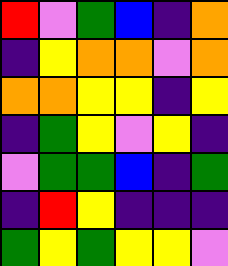[["red", "violet", "green", "blue", "indigo", "orange"], ["indigo", "yellow", "orange", "orange", "violet", "orange"], ["orange", "orange", "yellow", "yellow", "indigo", "yellow"], ["indigo", "green", "yellow", "violet", "yellow", "indigo"], ["violet", "green", "green", "blue", "indigo", "green"], ["indigo", "red", "yellow", "indigo", "indigo", "indigo"], ["green", "yellow", "green", "yellow", "yellow", "violet"]]